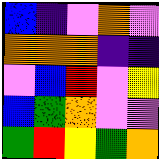[["blue", "indigo", "violet", "orange", "violet"], ["orange", "orange", "orange", "indigo", "indigo"], ["violet", "blue", "red", "violet", "yellow"], ["blue", "green", "orange", "violet", "violet"], ["green", "red", "yellow", "green", "orange"]]